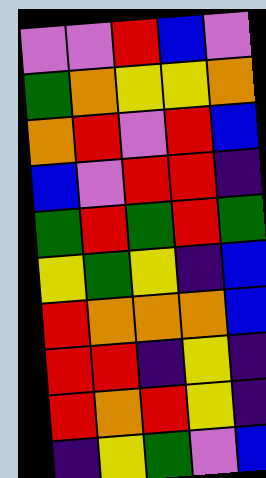[["violet", "violet", "red", "blue", "violet"], ["green", "orange", "yellow", "yellow", "orange"], ["orange", "red", "violet", "red", "blue"], ["blue", "violet", "red", "red", "indigo"], ["green", "red", "green", "red", "green"], ["yellow", "green", "yellow", "indigo", "blue"], ["red", "orange", "orange", "orange", "blue"], ["red", "red", "indigo", "yellow", "indigo"], ["red", "orange", "red", "yellow", "indigo"], ["indigo", "yellow", "green", "violet", "blue"]]